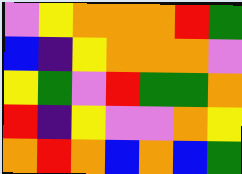[["violet", "yellow", "orange", "orange", "orange", "red", "green"], ["blue", "indigo", "yellow", "orange", "orange", "orange", "violet"], ["yellow", "green", "violet", "red", "green", "green", "orange"], ["red", "indigo", "yellow", "violet", "violet", "orange", "yellow"], ["orange", "red", "orange", "blue", "orange", "blue", "green"]]